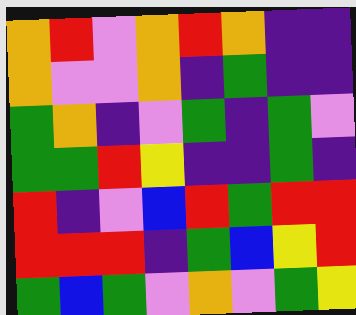[["orange", "red", "violet", "orange", "red", "orange", "indigo", "indigo"], ["orange", "violet", "violet", "orange", "indigo", "green", "indigo", "indigo"], ["green", "orange", "indigo", "violet", "green", "indigo", "green", "violet"], ["green", "green", "red", "yellow", "indigo", "indigo", "green", "indigo"], ["red", "indigo", "violet", "blue", "red", "green", "red", "red"], ["red", "red", "red", "indigo", "green", "blue", "yellow", "red"], ["green", "blue", "green", "violet", "orange", "violet", "green", "yellow"]]